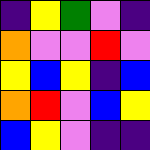[["indigo", "yellow", "green", "violet", "indigo"], ["orange", "violet", "violet", "red", "violet"], ["yellow", "blue", "yellow", "indigo", "blue"], ["orange", "red", "violet", "blue", "yellow"], ["blue", "yellow", "violet", "indigo", "indigo"]]